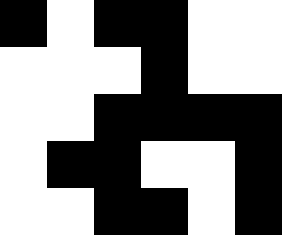[["black", "white", "black", "black", "white", "white"], ["white", "white", "white", "black", "white", "white"], ["white", "white", "black", "black", "black", "black"], ["white", "black", "black", "white", "white", "black"], ["white", "white", "black", "black", "white", "black"]]